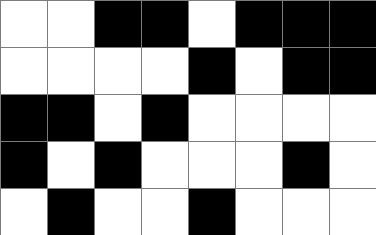[["white", "white", "black", "black", "white", "black", "black", "black"], ["white", "white", "white", "white", "black", "white", "black", "black"], ["black", "black", "white", "black", "white", "white", "white", "white"], ["black", "white", "black", "white", "white", "white", "black", "white"], ["white", "black", "white", "white", "black", "white", "white", "white"]]